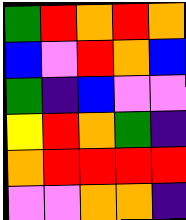[["green", "red", "orange", "red", "orange"], ["blue", "violet", "red", "orange", "blue"], ["green", "indigo", "blue", "violet", "violet"], ["yellow", "red", "orange", "green", "indigo"], ["orange", "red", "red", "red", "red"], ["violet", "violet", "orange", "orange", "indigo"]]